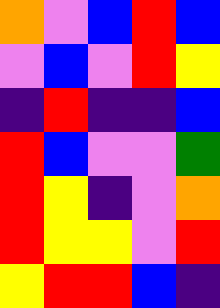[["orange", "violet", "blue", "red", "blue"], ["violet", "blue", "violet", "red", "yellow"], ["indigo", "red", "indigo", "indigo", "blue"], ["red", "blue", "violet", "violet", "green"], ["red", "yellow", "indigo", "violet", "orange"], ["red", "yellow", "yellow", "violet", "red"], ["yellow", "red", "red", "blue", "indigo"]]